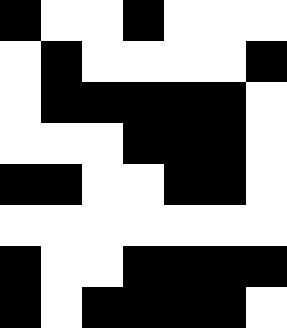[["black", "white", "white", "black", "white", "white", "white"], ["white", "black", "white", "white", "white", "white", "black"], ["white", "black", "black", "black", "black", "black", "white"], ["white", "white", "white", "black", "black", "black", "white"], ["black", "black", "white", "white", "black", "black", "white"], ["white", "white", "white", "white", "white", "white", "white"], ["black", "white", "white", "black", "black", "black", "black"], ["black", "white", "black", "black", "black", "black", "white"]]